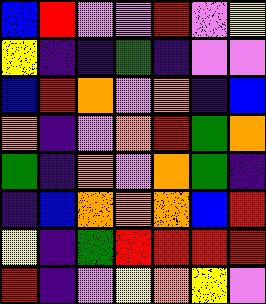[["blue", "red", "violet", "violet", "red", "violet", "yellow"], ["yellow", "indigo", "indigo", "green", "indigo", "violet", "violet"], ["blue", "red", "orange", "violet", "orange", "indigo", "blue"], ["orange", "indigo", "violet", "orange", "red", "green", "orange"], ["green", "indigo", "orange", "violet", "orange", "green", "indigo"], ["indigo", "blue", "orange", "orange", "orange", "blue", "red"], ["yellow", "indigo", "green", "red", "red", "red", "red"], ["red", "indigo", "violet", "yellow", "orange", "yellow", "violet"]]